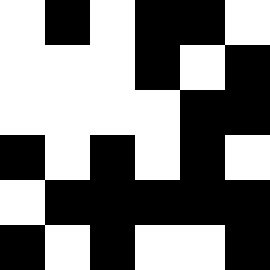[["white", "black", "white", "black", "black", "white"], ["white", "white", "white", "black", "white", "black"], ["white", "white", "white", "white", "black", "black"], ["black", "white", "black", "white", "black", "white"], ["white", "black", "black", "black", "black", "black"], ["black", "white", "black", "white", "white", "black"]]